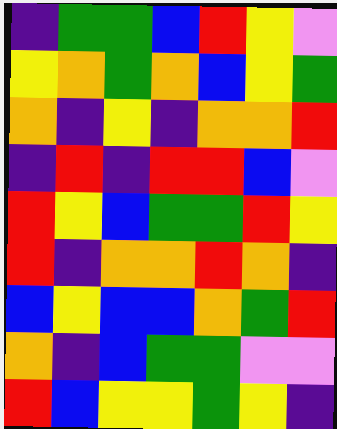[["indigo", "green", "green", "blue", "red", "yellow", "violet"], ["yellow", "orange", "green", "orange", "blue", "yellow", "green"], ["orange", "indigo", "yellow", "indigo", "orange", "orange", "red"], ["indigo", "red", "indigo", "red", "red", "blue", "violet"], ["red", "yellow", "blue", "green", "green", "red", "yellow"], ["red", "indigo", "orange", "orange", "red", "orange", "indigo"], ["blue", "yellow", "blue", "blue", "orange", "green", "red"], ["orange", "indigo", "blue", "green", "green", "violet", "violet"], ["red", "blue", "yellow", "yellow", "green", "yellow", "indigo"]]